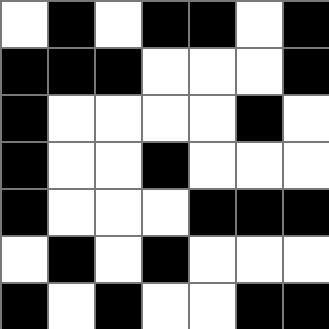[["white", "black", "white", "black", "black", "white", "black"], ["black", "black", "black", "white", "white", "white", "black"], ["black", "white", "white", "white", "white", "black", "white"], ["black", "white", "white", "black", "white", "white", "white"], ["black", "white", "white", "white", "black", "black", "black"], ["white", "black", "white", "black", "white", "white", "white"], ["black", "white", "black", "white", "white", "black", "black"]]